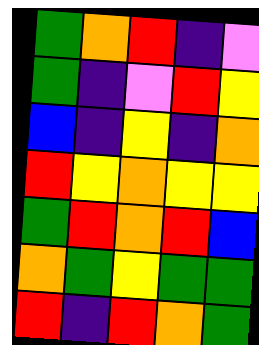[["green", "orange", "red", "indigo", "violet"], ["green", "indigo", "violet", "red", "yellow"], ["blue", "indigo", "yellow", "indigo", "orange"], ["red", "yellow", "orange", "yellow", "yellow"], ["green", "red", "orange", "red", "blue"], ["orange", "green", "yellow", "green", "green"], ["red", "indigo", "red", "orange", "green"]]